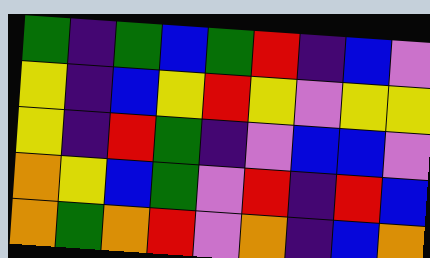[["green", "indigo", "green", "blue", "green", "red", "indigo", "blue", "violet"], ["yellow", "indigo", "blue", "yellow", "red", "yellow", "violet", "yellow", "yellow"], ["yellow", "indigo", "red", "green", "indigo", "violet", "blue", "blue", "violet"], ["orange", "yellow", "blue", "green", "violet", "red", "indigo", "red", "blue"], ["orange", "green", "orange", "red", "violet", "orange", "indigo", "blue", "orange"]]